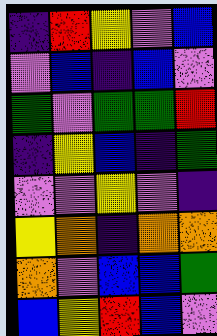[["indigo", "red", "yellow", "violet", "blue"], ["violet", "blue", "indigo", "blue", "violet"], ["green", "violet", "green", "green", "red"], ["indigo", "yellow", "blue", "indigo", "green"], ["violet", "violet", "yellow", "violet", "indigo"], ["yellow", "orange", "indigo", "orange", "orange"], ["orange", "violet", "blue", "blue", "green"], ["blue", "yellow", "red", "blue", "violet"]]